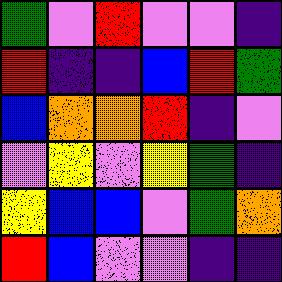[["green", "violet", "red", "violet", "violet", "indigo"], ["red", "indigo", "indigo", "blue", "red", "green"], ["blue", "orange", "orange", "red", "indigo", "violet"], ["violet", "yellow", "violet", "yellow", "green", "indigo"], ["yellow", "blue", "blue", "violet", "green", "orange"], ["red", "blue", "violet", "violet", "indigo", "indigo"]]